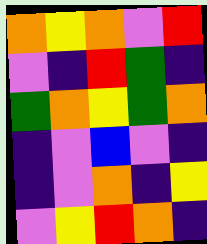[["orange", "yellow", "orange", "violet", "red"], ["violet", "indigo", "red", "green", "indigo"], ["green", "orange", "yellow", "green", "orange"], ["indigo", "violet", "blue", "violet", "indigo"], ["indigo", "violet", "orange", "indigo", "yellow"], ["violet", "yellow", "red", "orange", "indigo"]]